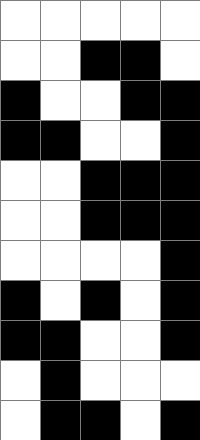[["white", "white", "white", "white", "white"], ["white", "white", "black", "black", "white"], ["black", "white", "white", "black", "black"], ["black", "black", "white", "white", "black"], ["white", "white", "black", "black", "black"], ["white", "white", "black", "black", "black"], ["white", "white", "white", "white", "black"], ["black", "white", "black", "white", "black"], ["black", "black", "white", "white", "black"], ["white", "black", "white", "white", "white"], ["white", "black", "black", "white", "black"]]